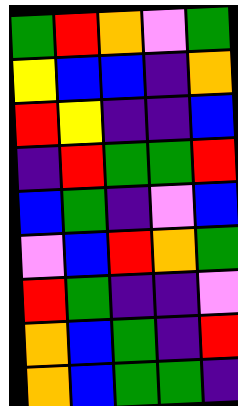[["green", "red", "orange", "violet", "green"], ["yellow", "blue", "blue", "indigo", "orange"], ["red", "yellow", "indigo", "indigo", "blue"], ["indigo", "red", "green", "green", "red"], ["blue", "green", "indigo", "violet", "blue"], ["violet", "blue", "red", "orange", "green"], ["red", "green", "indigo", "indigo", "violet"], ["orange", "blue", "green", "indigo", "red"], ["orange", "blue", "green", "green", "indigo"]]